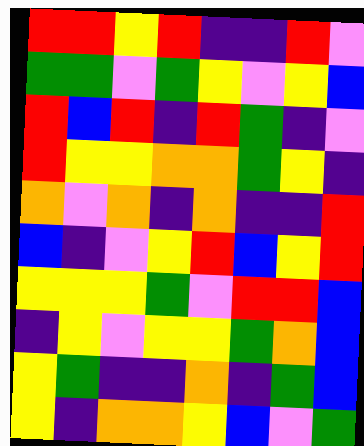[["red", "red", "yellow", "red", "indigo", "indigo", "red", "violet"], ["green", "green", "violet", "green", "yellow", "violet", "yellow", "blue"], ["red", "blue", "red", "indigo", "red", "green", "indigo", "violet"], ["red", "yellow", "yellow", "orange", "orange", "green", "yellow", "indigo"], ["orange", "violet", "orange", "indigo", "orange", "indigo", "indigo", "red"], ["blue", "indigo", "violet", "yellow", "red", "blue", "yellow", "red"], ["yellow", "yellow", "yellow", "green", "violet", "red", "red", "blue"], ["indigo", "yellow", "violet", "yellow", "yellow", "green", "orange", "blue"], ["yellow", "green", "indigo", "indigo", "orange", "indigo", "green", "blue"], ["yellow", "indigo", "orange", "orange", "yellow", "blue", "violet", "green"]]